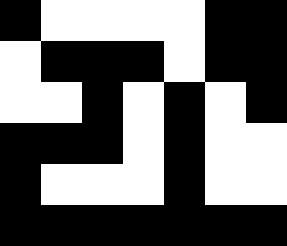[["black", "white", "white", "white", "white", "black", "black"], ["white", "black", "black", "black", "white", "black", "black"], ["white", "white", "black", "white", "black", "white", "black"], ["black", "black", "black", "white", "black", "white", "white"], ["black", "white", "white", "white", "black", "white", "white"], ["black", "black", "black", "black", "black", "black", "black"]]